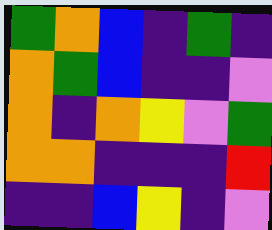[["green", "orange", "blue", "indigo", "green", "indigo"], ["orange", "green", "blue", "indigo", "indigo", "violet"], ["orange", "indigo", "orange", "yellow", "violet", "green"], ["orange", "orange", "indigo", "indigo", "indigo", "red"], ["indigo", "indigo", "blue", "yellow", "indigo", "violet"]]